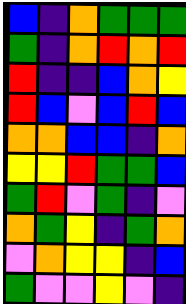[["blue", "indigo", "orange", "green", "green", "green"], ["green", "indigo", "orange", "red", "orange", "red"], ["red", "indigo", "indigo", "blue", "orange", "yellow"], ["red", "blue", "violet", "blue", "red", "blue"], ["orange", "orange", "blue", "blue", "indigo", "orange"], ["yellow", "yellow", "red", "green", "green", "blue"], ["green", "red", "violet", "green", "indigo", "violet"], ["orange", "green", "yellow", "indigo", "green", "orange"], ["violet", "orange", "yellow", "yellow", "indigo", "blue"], ["green", "violet", "violet", "yellow", "violet", "indigo"]]